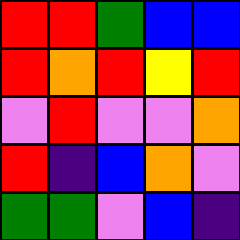[["red", "red", "green", "blue", "blue"], ["red", "orange", "red", "yellow", "red"], ["violet", "red", "violet", "violet", "orange"], ["red", "indigo", "blue", "orange", "violet"], ["green", "green", "violet", "blue", "indigo"]]